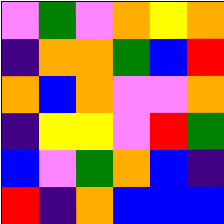[["violet", "green", "violet", "orange", "yellow", "orange"], ["indigo", "orange", "orange", "green", "blue", "red"], ["orange", "blue", "orange", "violet", "violet", "orange"], ["indigo", "yellow", "yellow", "violet", "red", "green"], ["blue", "violet", "green", "orange", "blue", "indigo"], ["red", "indigo", "orange", "blue", "blue", "blue"]]